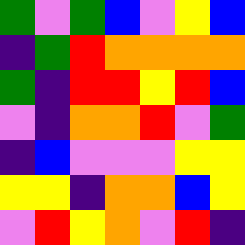[["green", "violet", "green", "blue", "violet", "yellow", "blue"], ["indigo", "green", "red", "orange", "orange", "orange", "orange"], ["green", "indigo", "red", "red", "yellow", "red", "blue"], ["violet", "indigo", "orange", "orange", "red", "violet", "green"], ["indigo", "blue", "violet", "violet", "violet", "yellow", "yellow"], ["yellow", "yellow", "indigo", "orange", "orange", "blue", "yellow"], ["violet", "red", "yellow", "orange", "violet", "red", "indigo"]]